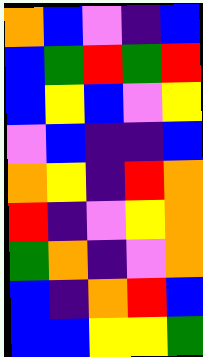[["orange", "blue", "violet", "indigo", "blue"], ["blue", "green", "red", "green", "red"], ["blue", "yellow", "blue", "violet", "yellow"], ["violet", "blue", "indigo", "indigo", "blue"], ["orange", "yellow", "indigo", "red", "orange"], ["red", "indigo", "violet", "yellow", "orange"], ["green", "orange", "indigo", "violet", "orange"], ["blue", "indigo", "orange", "red", "blue"], ["blue", "blue", "yellow", "yellow", "green"]]